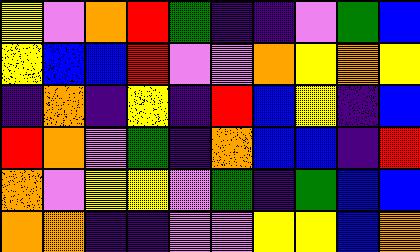[["yellow", "violet", "orange", "red", "green", "indigo", "indigo", "violet", "green", "blue"], ["yellow", "blue", "blue", "red", "violet", "violet", "orange", "yellow", "orange", "yellow"], ["indigo", "orange", "indigo", "yellow", "indigo", "red", "blue", "yellow", "indigo", "blue"], ["red", "orange", "violet", "green", "indigo", "orange", "blue", "blue", "indigo", "red"], ["orange", "violet", "yellow", "yellow", "violet", "green", "indigo", "green", "blue", "blue"], ["orange", "orange", "indigo", "indigo", "violet", "violet", "yellow", "yellow", "blue", "orange"]]